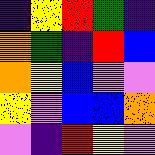[["indigo", "yellow", "red", "green", "indigo"], ["orange", "green", "indigo", "red", "blue"], ["orange", "yellow", "blue", "violet", "violet"], ["yellow", "violet", "blue", "blue", "orange"], ["violet", "indigo", "red", "yellow", "violet"]]